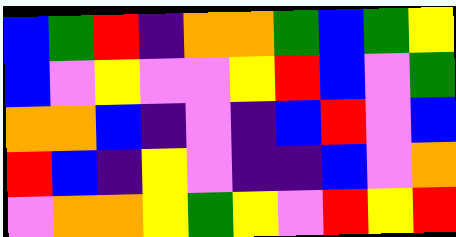[["blue", "green", "red", "indigo", "orange", "orange", "green", "blue", "green", "yellow"], ["blue", "violet", "yellow", "violet", "violet", "yellow", "red", "blue", "violet", "green"], ["orange", "orange", "blue", "indigo", "violet", "indigo", "blue", "red", "violet", "blue"], ["red", "blue", "indigo", "yellow", "violet", "indigo", "indigo", "blue", "violet", "orange"], ["violet", "orange", "orange", "yellow", "green", "yellow", "violet", "red", "yellow", "red"]]